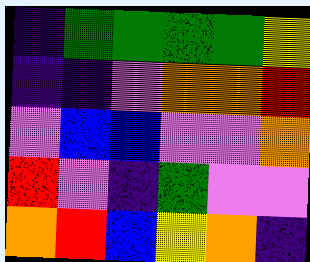[["indigo", "green", "green", "green", "green", "yellow"], ["indigo", "indigo", "violet", "orange", "orange", "red"], ["violet", "blue", "blue", "violet", "violet", "orange"], ["red", "violet", "indigo", "green", "violet", "violet"], ["orange", "red", "blue", "yellow", "orange", "indigo"]]